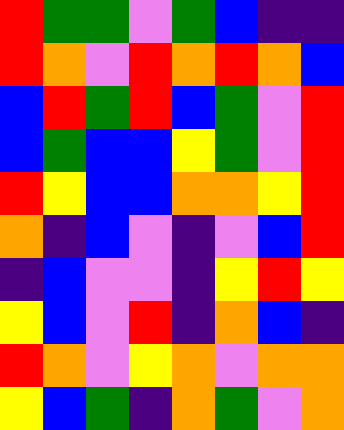[["red", "green", "green", "violet", "green", "blue", "indigo", "indigo"], ["red", "orange", "violet", "red", "orange", "red", "orange", "blue"], ["blue", "red", "green", "red", "blue", "green", "violet", "red"], ["blue", "green", "blue", "blue", "yellow", "green", "violet", "red"], ["red", "yellow", "blue", "blue", "orange", "orange", "yellow", "red"], ["orange", "indigo", "blue", "violet", "indigo", "violet", "blue", "red"], ["indigo", "blue", "violet", "violet", "indigo", "yellow", "red", "yellow"], ["yellow", "blue", "violet", "red", "indigo", "orange", "blue", "indigo"], ["red", "orange", "violet", "yellow", "orange", "violet", "orange", "orange"], ["yellow", "blue", "green", "indigo", "orange", "green", "violet", "orange"]]